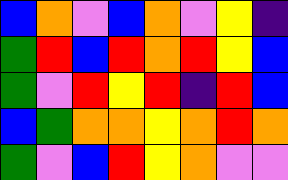[["blue", "orange", "violet", "blue", "orange", "violet", "yellow", "indigo"], ["green", "red", "blue", "red", "orange", "red", "yellow", "blue"], ["green", "violet", "red", "yellow", "red", "indigo", "red", "blue"], ["blue", "green", "orange", "orange", "yellow", "orange", "red", "orange"], ["green", "violet", "blue", "red", "yellow", "orange", "violet", "violet"]]